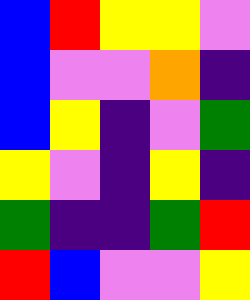[["blue", "red", "yellow", "yellow", "violet"], ["blue", "violet", "violet", "orange", "indigo"], ["blue", "yellow", "indigo", "violet", "green"], ["yellow", "violet", "indigo", "yellow", "indigo"], ["green", "indigo", "indigo", "green", "red"], ["red", "blue", "violet", "violet", "yellow"]]